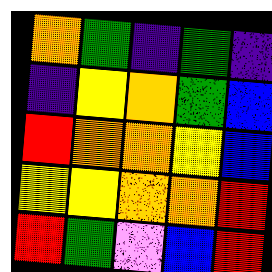[["orange", "green", "indigo", "green", "indigo"], ["indigo", "yellow", "orange", "green", "blue"], ["red", "orange", "orange", "yellow", "blue"], ["yellow", "yellow", "orange", "orange", "red"], ["red", "green", "violet", "blue", "red"]]